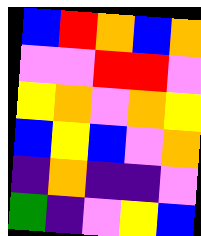[["blue", "red", "orange", "blue", "orange"], ["violet", "violet", "red", "red", "violet"], ["yellow", "orange", "violet", "orange", "yellow"], ["blue", "yellow", "blue", "violet", "orange"], ["indigo", "orange", "indigo", "indigo", "violet"], ["green", "indigo", "violet", "yellow", "blue"]]